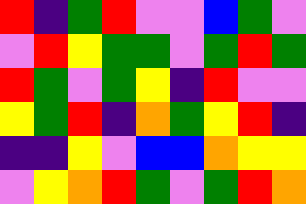[["red", "indigo", "green", "red", "violet", "violet", "blue", "green", "violet"], ["violet", "red", "yellow", "green", "green", "violet", "green", "red", "green"], ["red", "green", "violet", "green", "yellow", "indigo", "red", "violet", "violet"], ["yellow", "green", "red", "indigo", "orange", "green", "yellow", "red", "indigo"], ["indigo", "indigo", "yellow", "violet", "blue", "blue", "orange", "yellow", "yellow"], ["violet", "yellow", "orange", "red", "green", "violet", "green", "red", "orange"]]